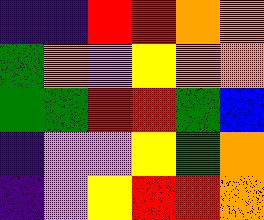[["indigo", "indigo", "red", "red", "orange", "orange"], ["green", "orange", "violet", "yellow", "orange", "orange"], ["green", "green", "red", "red", "green", "blue"], ["indigo", "violet", "violet", "yellow", "green", "orange"], ["indigo", "violet", "yellow", "red", "red", "orange"]]